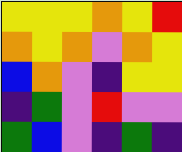[["yellow", "yellow", "yellow", "orange", "yellow", "red"], ["orange", "yellow", "orange", "violet", "orange", "yellow"], ["blue", "orange", "violet", "indigo", "yellow", "yellow"], ["indigo", "green", "violet", "red", "violet", "violet"], ["green", "blue", "violet", "indigo", "green", "indigo"]]